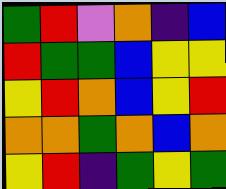[["green", "red", "violet", "orange", "indigo", "blue"], ["red", "green", "green", "blue", "yellow", "yellow"], ["yellow", "red", "orange", "blue", "yellow", "red"], ["orange", "orange", "green", "orange", "blue", "orange"], ["yellow", "red", "indigo", "green", "yellow", "green"]]